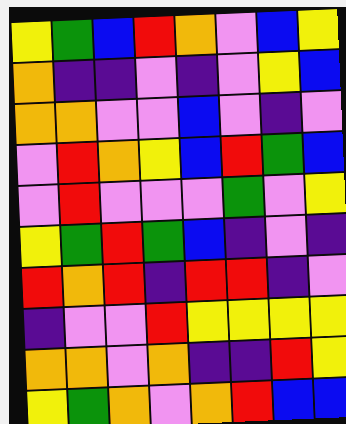[["yellow", "green", "blue", "red", "orange", "violet", "blue", "yellow"], ["orange", "indigo", "indigo", "violet", "indigo", "violet", "yellow", "blue"], ["orange", "orange", "violet", "violet", "blue", "violet", "indigo", "violet"], ["violet", "red", "orange", "yellow", "blue", "red", "green", "blue"], ["violet", "red", "violet", "violet", "violet", "green", "violet", "yellow"], ["yellow", "green", "red", "green", "blue", "indigo", "violet", "indigo"], ["red", "orange", "red", "indigo", "red", "red", "indigo", "violet"], ["indigo", "violet", "violet", "red", "yellow", "yellow", "yellow", "yellow"], ["orange", "orange", "violet", "orange", "indigo", "indigo", "red", "yellow"], ["yellow", "green", "orange", "violet", "orange", "red", "blue", "blue"]]